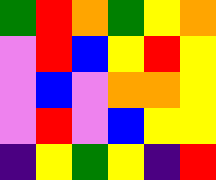[["green", "red", "orange", "green", "yellow", "orange"], ["violet", "red", "blue", "yellow", "red", "yellow"], ["violet", "blue", "violet", "orange", "orange", "yellow"], ["violet", "red", "violet", "blue", "yellow", "yellow"], ["indigo", "yellow", "green", "yellow", "indigo", "red"]]